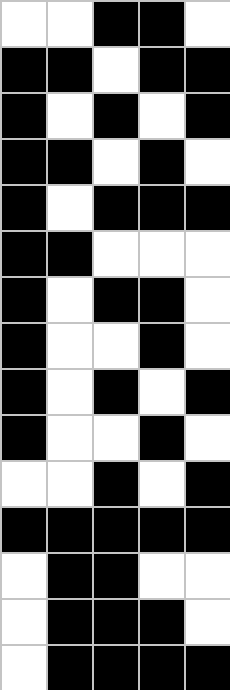[["white", "white", "black", "black", "white"], ["black", "black", "white", "black", "black"], ["black", "white", "black", "white", "black"], ["black", "black", "white", "black", "white"], ["black", "white", "black", "black", "black"], ["black", "black", "white", "white", "white"], ["black", "white", "black", "black", "white"], ["black", "white", "white", "black", "white"], ["black", "white", "black", "white", "black"], ["black", "white", "white", "black", "white"], ["white", "white", "black", "white", "black"], ["black", "black", "black", "black", "black"], ["white", "black", "black", "white", "white"], ["white", "black", "black", "black", "white"], ["white", "black", "black", "black", "black"]]